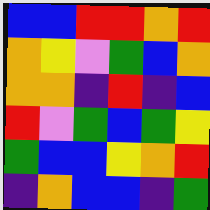[["blue", "blue", "red", "red", "orange", "red"], ["orange", "yellow", "violet", "green", "blue", "orange"], ["orange", "orange", "indigo", "red", "indigo", "blue"], ["red", "violet", "green", "blue", "green", "yellow"], ["green", "blue", "blue", "yellow", "orange", "red"], ["indigo", "orange", "blue", "blue", "indigo", "green"]]